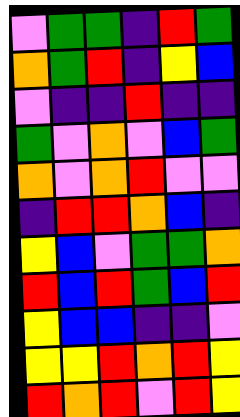[["violet", "green", "green", "indigo", "red", "green"], ["orange", "green", "red", "indigo", "yellow", "blue"], ["violet", "indigo", "indigo", "red", "indigo", "indigo"], ["green", "violet", "orange", "violet", "blue", "green"], ["orange", "violet", "orange", "red", "violet", "violet"], ["indigo", "red", "red", "orange", "blue", "indigo"], ["yellow", "blue", "violet", "green", "green", "orange"], ["red", "blue", "red", "green", "blue", "red"], ["yellow", "blue", "blue", "indigo", "indigo", "violet"], ["yellow", "yellow", "red", "orange", "red", "yellow"], ["red", "orange", "red", "violet", "red", "yellow"]]